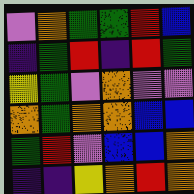[["violet", "orange", "green", "green", "red", "blue"], ["indigo", "green", "red", "indigo", "red", "green"], ["yellow", "green", "violet", "orange", "violet", "violet"], ["orange", "green", "orange", "orange", "blue", "blue"], ["green", "red", "violet", "blue", "blue", "orange"], ["indigo", "indigo", "yellow", "orange", "red", "orange"]]